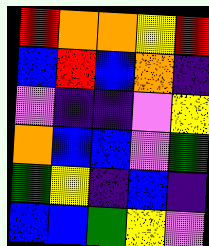[["red", "orange", "orange", "yellow", "red"], ["blue", "red", "blue", "orange", "indigo"], ["violet", "indigo", "indigo", "violet", "yellow"], ["orange", "blue", "blue", "violet", "green"], ["green", "yellow", "indigo", "blue", "indigo"], ["blue", "blue", "green", "yellow", "violet"]]